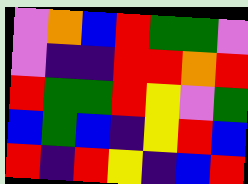[["violet", "orange", "blue", "red", "green", "green", "violet"], ["violet", "indigo", "indigo", "red", "red", "orange", "red"], ["red", "green", "green", "red", "yellow", "violet", "green"], ["blue", "green", "blue", "indigo", "yellow", "red", "blue"], ["red", "indigo", "red", "yellow", "indigo", "blue", "red"]]